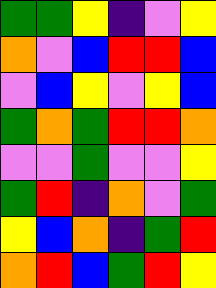[["green", "green", "yellow", "indigo", "violet", "yellow"], ["orange", "violet", "blue", "red", "red", "blue"], ["violet", "blue", "yellow", "violet", "yellow", "blue"], ["green", "orange", "green", "red", "red", "orange"], ["violet", "violet", "green", "violet", "violet", "yellow"], ["green", "red", "indigo", "orange", "violet", "green"], ["yellow", "blue", "orange", "indigo", "green", "red"], ["orange", "red", "blue", "green", "red", "yellow"]]